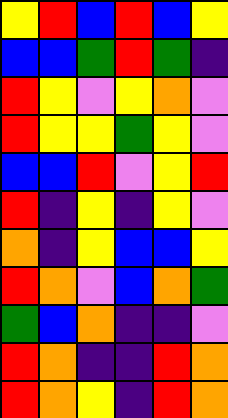[["yellow", "red", "blue", "red", "blue", "yellow"], ["blue", "blue", "green", "red", "green", "indigo"], ["red", "yellow", "violet", "yellow", "orange", "violet"], ["red", "yellow", "yellow", "green", "yellow", "violet"], ["blue", "blue", "red", "violet", "yellow", "red"], ["red", "indigo", "yellow", "indigo", "yellow", "violet"], ["orange", "indigo", "yellow", "blue", "blue", "yellow"], ["red", "orange", "violet", "blue", "orange", "green"], ["green", "blue", "orange", "indigo", "indigo", "violet"], ["red", "orange", "indigo", "indigo", "red", "orange"], ["red", "orange", "yellow", "indigo", "red", "orange"]]